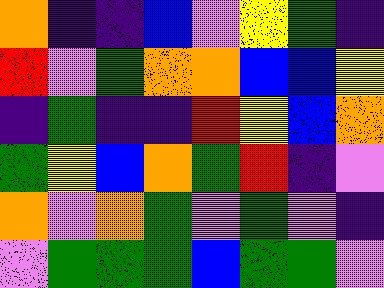[["orange", "indigo", "indigo", "blue", "violet", "yellow", "green", "indigo"], ["red", "violet", "green", "orange", "orange", "blue", "blue", "yellow"], ["indigo", "green", "indigo", "indigo", "red", "yellow", "blue", "orange"], ["green", "yellow", "blue", "orange", "green", "red", "indigo", "violet"], ["orange", "violet", "orange", "green", "violet", "green", "violet", "indigo"], ["violet", "green", "green", "green", "blue", "green", "green", "violet"]]